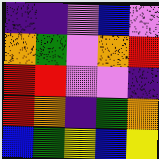[["indigo", "indigo", "violet", "blue", "violet"], ["orange", "green", "violet", "orange", "red"], ["red", "red", "violet", "violet", "indigo"], ["red", "orange", "indigo", "green", "orange"], ["blue", "green", "yellow", "blue", "yellow"]]